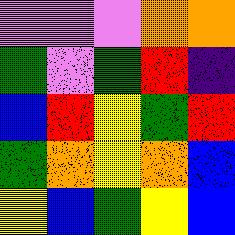[["violet", "violet", "violet", "orange", "orange"], ["green", "violet", "green", "red", "indigo"], ["blue", "red", "yellow", "green", "red"], ["green", "orange", "yellow", "orange", "blue"], ["yellow", "blue", "green", "yellow", "blue"]]